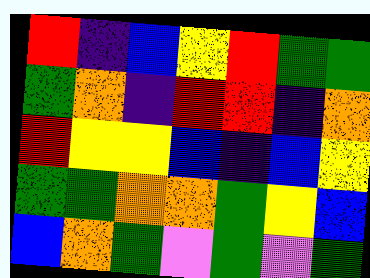[["red", "indigo", "blue", "yellow", "red", "green", "green"], ["green", "orange", "indigo", "red", "red", "indigo", "orange"], ["red", "yellow", "yellow", "blue", "indigo", "blue", "yellow"], ["green", "green", "orange", "orange", "green", "yellow", "blue"], ["blue", "orange", "green", "violet", "green", "violet", "green"]]